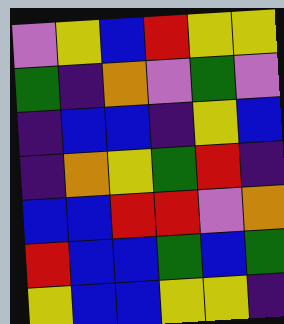[["violet", "yellow", "blue", "red", "yellow", "yellow"], ["green", "indigo", "orange", "violet", "green", "violet"], ["indigo", "blue", "blue", "indigo", "yellow", "blue"], ["indigo", "orange", "yellow", "green", "red", "indigo"], ["blue", "blue", "red", "red", "violet", "orange"], ["red", "blue", "blue", "green", "blue", "green"], ["yellow", "blue", "blue", "yellow", "yellow", "indigo"]]